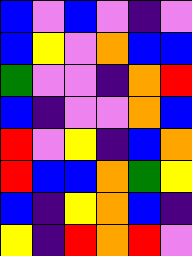[["blue", "violet", "blue", "violet", "indigo", "violet"], ["blue", "yellow", "violet", "orange", "blue", "blue"], ["green", "violet", "violet", "indigo", "orange", "red"], ["blue", "indigo", "violet", "violet", "orange", "blue"], ["red", "violet", "yellow", "indigo", "blue", "orange"], ["red", "blue", "blue", "orange", "green", "yellow"], ["blue", "indigo", "yellow", "orange", "blue", "indigo"], ["yellow", "indigo", "red", "orange", "red", "violet"]]